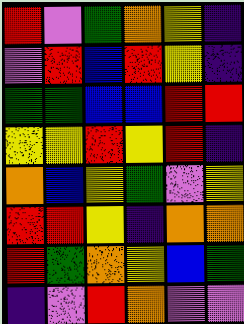[["red", "violet", "green", "orange", "yellow", "indigo"], ["violet", "red", "blue", "red", "yellow", "indigo"], ["green", "green", "blue", "blue", "red", "red"], ["yellow", "yellow", "red", "yellow", "red", "indigo"], ["orange", "blue", "yellow", "green", "violet", "yellow"], ["red", "red", "yellow", "indigo", "orange", "orange"], ["red", "green", "orange", "yellow", "blue", "green"], ["indigo", "violet", "red", "orange", "violet", "violet"]]